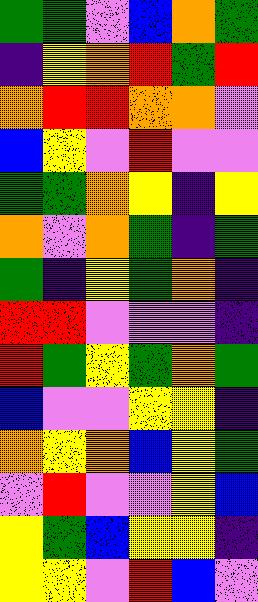[["green", "green", "violet", "blue", "orange", "green"], ["indigo", "yellow", "orange", "red", "green", "red"], ["orange", "red", "red", "orange", "orange", "violet"], ["blue", "yellow", "violet", "red", "violet", "violet"], ["green", "green", "orange", "yellow", "indigo", "yellow"], ["orange", "violet", "orange", "green", "indigo", "green"], ["green", "indigo", "yellow", "green", "orange", "indigo"], ["red", "red", "violet", "violet", "violet", "indigo"], ["red", "green", "yellow", "green", "orange", "green"], ["blue", "violet", "violet", "yellow", "yellow", "indigo"], ["orange", "yellow", "orange", "blue", "yellow", "green"], ["violet", "red", "violet", "violet", "yellow", "blue"], ["yellow", "green", "blue", "yellow", "yellow", "indigo"], ["yellow", "yellow", "violet", "red", "blue", "violet"]]